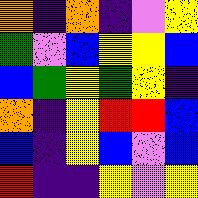[["orange", "indigo", "orange", "indigo", "violet", "yellow"], ["green", "violet", "blue", "yellow", "yellow", "blue"], ["blue", "green", "yellow", "green", "yellow", "indigo"], ["orange", "indigo", "yellow", "red", "red", "blue"], ["blue", "indigo", "yellow", "blue", "violet", "blue"], ["red", "indigo", "indigo", "yellow", "violet", "yellow"]]